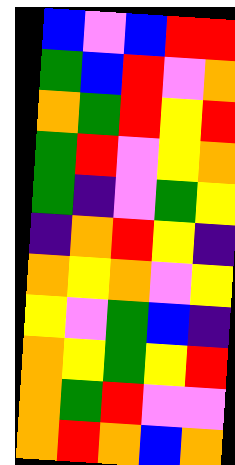[["blue", "violet", "blue", "red", "red"], ["green", "blue", "red", "violet", "orange"], ["orange", "green", "red", "yellow", "red"], ["green", "red", "violet", "yellow", "orange"], ["green", "indigo", "violet", "green", "yellow"], ["indigo", "orange", "red", "yellow", "indigo"], ["orange", "yellow", "orange", "violet", "yellow"], ["yellow", "violet", "green", "blue", "indigo"], ["orange", "yellow", "green", "yellow", "red"], ["orange", "green", "red", "violet", "violet"], ["orange", "red", "orange", "blue", "orange"]]